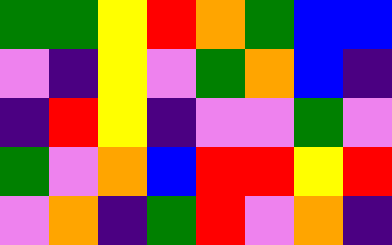[["green", "green", "yellow", "red", "orange", "green", "blue", "blue"], ["violet", "indigo", "yellow", "violet", "green", "orange", "blue", "indigo"], ["indigo", "red", "yellow", "indigo", "violet", "violet", "green", "violet"], ["green", "violet", "orange", "blue", "red", "red", "yellow", "red"], ["violet", "orange", "indigo", "green", "red", "violet", "orange", "indigo"]]